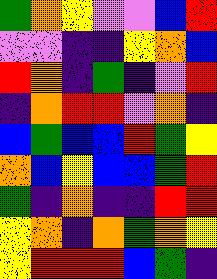[["green", "orange", "yellow", "violet", "violet", "blue", "red"], ["violet", "violet", "indigo", "indigo", "yellow", "orange", "blue"], ["red", "orange", "indigo", "green", "indigo", "violet", "red"], ["indigo", "orange", "red", "red", "violet", "orange", "indigo"], ["blue", "green", "blue", "blue", "red", "green", "yellow"], ["orange", "blue", "yellow", "blue", "blue", "green", "red"], ["green", "indigo", "orange", "indigo", "indigo", "red", "red"], ["yellow", "orange", "indigo", "orange", "green", "orange", "yellow"], ["yellow", "red", "red", "red", "blue", "green", "indigo"]]